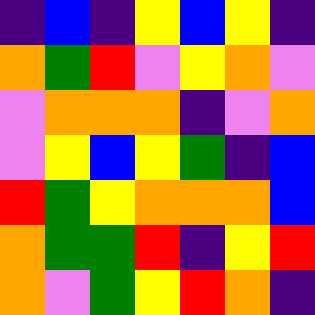[["indigo", "blue", "indigo", "yellow", "blue", "yellow", "indigo"], ["orange", "green", "red", "violet", "yellow", "orange", "violet"], ["violet", "orange", "orange", "orange", "indigo", "violet", "orange"], ["violet", "yellow", "blue", "yellow", "green", "indigo", "blue"], ["red", "green", "yellow", "orange", "orange", "orange", "blue"], ["orange", "green", "green", "red", "indigo", "yellow", "red"], ["orange", "violet", "green", "yellow", "red", "orange", "indigo"]]